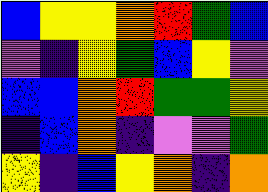[["blue", "yellow", "yellow", "orange", "red", "green", "blue"], ["violet", "indigo", "yellow", "green", "blue", "yellow", "violet"], ["blue", "blue", "orange", "red", "green", "green", "yellow"], ["indigo", "blue", "orange", "indigo", "violet", "violet", "green"], ["yellow", "indigo", "blue", "yellow", "orange", "indigo", "orange"]]